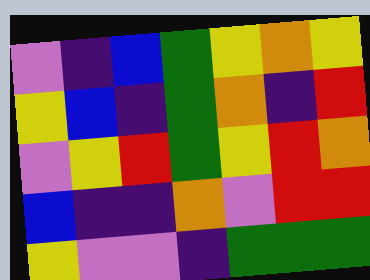[["violet", "indigo", "blue", "green", "yellow", "orange", "yellow"], ["yellow", "blue", "indigo", "green", "orange", "indigo", "red"], ["violet", "yellow", "red", "green", "yellow", "red", "orange"], ["blue", "indigo", "indigo", "orange", "violet", "red", "red"], ["yellow", "violet", "violet", "indigo", "green", "green", "green"]]